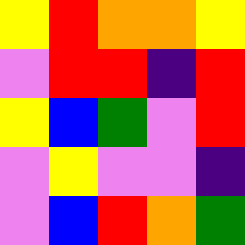[["yellow", "red", "orange", "orange", "yellow"], ["violet", "red", "red", "indigo", "red"], ["yellow", "blue", "green", "violet", "red"], ["violet", "yellow", "violet", "violet", "indigo"], ["violet", "blue", "red", "orange", "green"]]